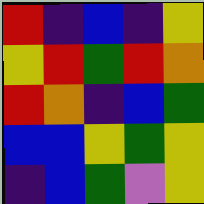[["red", "indigo", "blue", "indigo", "yellow"], ["yellow", "red", "green", "red", "orange"], ["red", "orange", "indigo", "blue", "green"], ["blue", "blue", "yellow", "green", "yellow"], ["indigo", "blue", "green", "violet", "yellow"]]